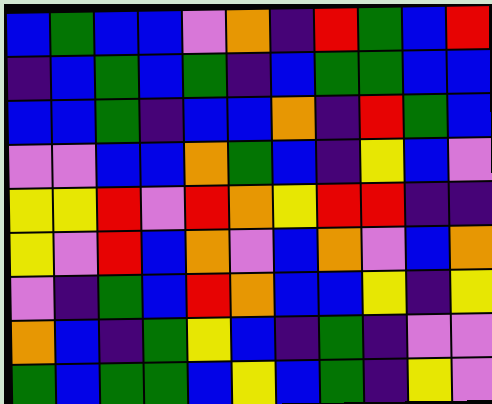[["blue", "green", "blue", "blue", "violet", "orange", "indigo", "red", "green", "blue", "red"], ["indigo", "blue", "green", "blue", "green", "indigo", "blue", "green", "green", "blue", "blue"], ["blue", "blue", "green", "indigo", "blue", "blue", "orange", "indigo", "red", "green", "blue"], ["violet", "violet", "blue", "blue", "orange", "green", "blue", "indigo", "yellow", "blue", "violet"], ["yellow", "yellow", "red", "violet", "red", "orange", "yellow", "red", "red", "indigo", "indigo"], ["yellow", "violet", "red", "blue", "orange", "violet", "blue", "orange", "violet", "blue", "orange"], ["violet", "indigo", "green", "blue", "red", "orange", "blue", "blue", "yellow", "indigo", "yellow"], ["orange", "blue", "indigo", "green", "yellow", "blue", "indigo", "green", "indigo", "violet", "violet"], ["green", "blue", "green", "green", "blue", "yellow", "blue", "green", "indigo", "yellow", "violet"]]